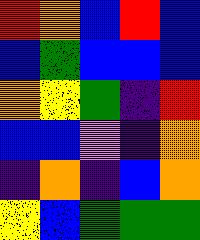[["red", "orange", "blue", "red", "blue"], ["blue", "green", "blue", "blue", "blue"], ["orange", "yellow", "green", "indigo", "red"], ["blue", "blue", "violet", "indigo", "orange"], ["indigo", "orange", "indigo", "blue", "orange"], ["yellow", "blue", "green", "green", "green"]]